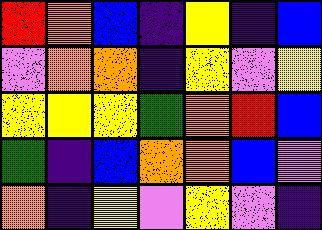[["red", "orange", "blue", "indigo", "yellow", "indigo", "blue"], ["violet", "orange", "orange", "indigo", "yellow", "violet", "yellow"], ["yellow", "yellow", "yellow", "green", "orange", "red", "blue"], ["green", "indigo", "blue", "orange", "orange", "blue", "violet"], ["orange", "indigo", "yellow", "violet", "yellow", "violet", "indigo"]]